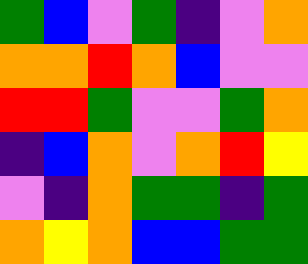[["green", "blue", "violet", "green", "indigo", "violet", "orange"], ["orange", "orange", "red", "orange", "blue", "violet", "violet"], ["red", "red", "green", "violet", "violet", "green", "orange"], ["indigo", "blue", "orange", "violet", "orange", "red", "yellow"], ["violet", "indigo", "orange", "green", "green", "indigo", "green"], ["orange", "yellow", "orange", "blue", "blue", "green", "green"]]